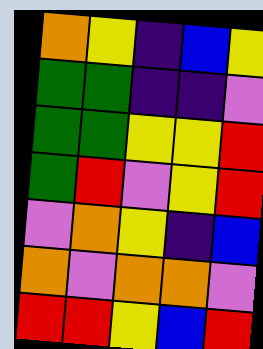[["orange", "yellow", "indigo", "blue", "yellow"], ["green", "green", "indigo", "indigo", "violet"], ["green", "green", "yellow", "yellow", "red"], ["green", "red", "violet", "yellow", "red"], ["violet", "orange", "yellow", "indigo", "blue"], ["orange", "violet", "orange", "orange", "violet"], ["red", "red", "yellow", "blue", "red"]]